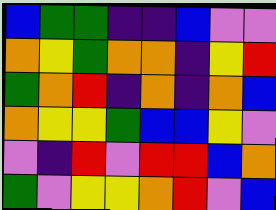[["blue", "green", "green", "indigo", "indigo", "blue", "violet", "violet"], ["orange", "yellow", "green", "orange", "orange", "indigo", "yellow", "red"], ["green", "orange", "red", "indigo", "orange", "indigo", "orange", "blue"], ["orange", "yellow", "yellow", "green", "blue", "blue", "yellow", "violet"], ["violet", "indigo", "red", "violet", "red", "red", "blue", "orange"], ["green", "violet", "yellow", "yellow", "orange", "red", "violet", "blue"]]